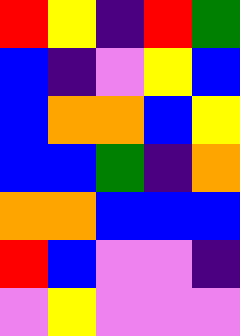[["red", "yellow", "indigo", "red", "green"], ["blue", "indigo", "violet", "yellow", "blue"], ["blue", "orange", "orange", "blue", "yellow"], ["blue", "blue", "green", "indigo", "orange"], ["orange", "orange", "blue", "blue", "blue"], ["red", "blue", "violet", "violet", "indigo"], ["violet", "yellow", "violet", "violet", "violet"]]